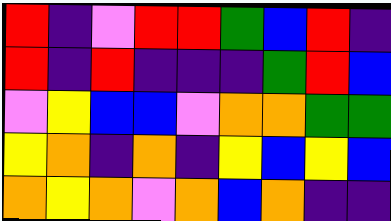[["red", "indigo", "violet", "red", "red", "green", "blue", "red", "indigo"], ["red", "indigo", "red", "indigo", "indigo", "indigo", "green", "red", "blue"], ["violet", "yellow", "blue", "blue", "violet", "orange", "orange", "green", "green"], ["yellow", "orange", "indigo", "orange", "indigo", "yellow", "blue", "yellow", "blue"], ["orange", "yellow", "orange", "violet", "orange", "blue", "orange", "indigo", "indigo"]]